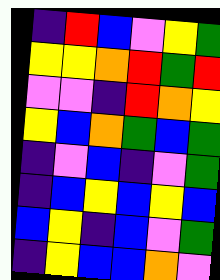[["indigo", "red", "blue", "violet", "yellow", "green"], ["yellow", "yellow", "orange", "red", "green", "red"], ["violet", "violet", "indigo", "red", "orange", "yellow"], ["yellow", "blue", "orange", "green", "blue", "green"], ["indigo", "violet", "blue", "indigo", "violet", "green"], ["indigo", "blue", "yellow", "blue", "yellow", "blue"], ["blue", "yellow", "indigo", "blue", "violet", "green"], ["indigo", "yellow", "blue", "blue", "orange", "violet"]]